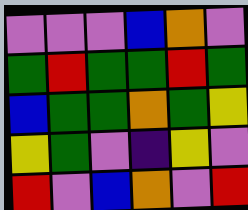[["violet", "violet", "violet", "blue", "orange", "violet"], ["green", "red", "green", "green", "red", "green"], ["blue", "green", "green", "orange", "green", "yellow"], ["yellow", "green", "violet", "indigo", "yellow", "violet"], ["red", "violet", "blue", "orange", "violet", "red"]]